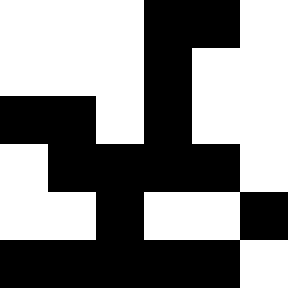[["white", "white", "white", "black", "black", "white"], ["white", "white", "white", "black", "white", "white"], ["black", "black", "white", "black", "white", "white"], ["white", "black", "black", "black", "black", "white"], ["white", "white", "black", "white", "white", "black"], ["black", "black", "black", "black", "black", "white"]]